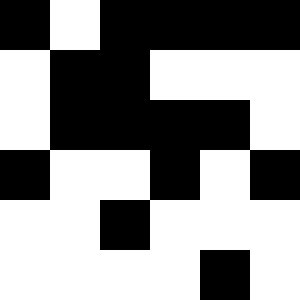[["black", "white", "black", "black", "black", "black"], ["white", "black", "black", "white", "white", "white"], ["white", "black", "black", "black", "black", "white"], ["black", "white", "white", "black", "white", "black"], ["white", "white", "black", "white", "white", "white"], ["white", "white", "white", "white", "black", "white"]]